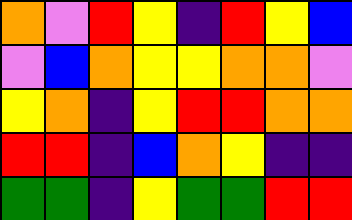[["orange", "violet", "red", "yellow", "indigo", "red", "yellow", "blue"], ["violet", "blue", "orange", "yellow", "yellow", "orange", "orange", "violet"], ["yellow", "orange", "indigo", "yellow", "red", "red", "orange", "orange"], ["red", "red", "indigo", "blue", "orange", "yellow", "indigo", "indigo"], ["green", "green", "indigo", "yellow", "green", "green", "red", "red"]]